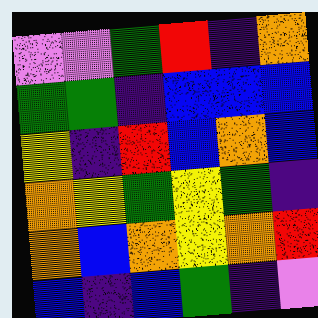[["violet", "violet", "green", "red", "indigo", "orange"], ["green", "green", "indigo", "blue", "blue", "blue"], ["yellow", "indigo", "red", "blue", "orange", "blue"], ["orange", "yellow", "green", "yellow", "green", "indigo"], ["orange", "blue", "orange", "yellow", "orange", "red"], ["blue", "indigo", "blue", "green", "indigo", "violet"]]